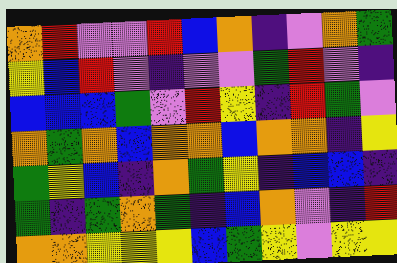[["orange", "red", "violet", "violet", "red", "blue", "orange", "indigo", "violet", "orange", "green"], ["yellow", "blue", "red", "violet", "indigo", "violet", "violet", "green", "red", "violet", "indigo"], ["blue", "blue", "blue", "green", "violet", "red", "yellow", "indigo", "red", "green", "violet"], ["orange", "green", "orange", "blue", "orange", "orange", "blue", "orange", "orange", "indigo", "yellow"], ["green", "yellow", "blue", "indigo", "orange", "green", "yellow", "indigo", "blue", "blue", "indigo"], ["green", "indigo", "green", "orange", "green", "indigo", "blue", "orange", "violet", "indigo", "red"], ["orange", "orange", "yellow", "yellow", "yellow", "blue", "green", "yellow", "violet", "yellow", "yellow"]]